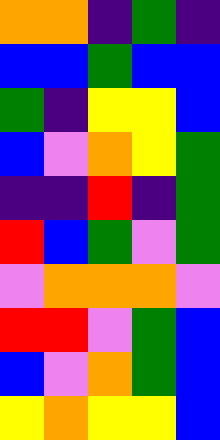[["orange", "orange", "indigo", "green", "indigo"], ["blue", "blue", "green", "blue", "blue"], ["green", "indigo", "yellow", "yellow", "blue"], ["blue", "violet", "orange", "yellow", "green"], ["indigo", "indigo", "red", "indigo", "green"], ["red", "blue", "green", "violet", "green"], ["violet", "orange", "orange", "orange", "violet"], ["red", "red", "violet", "green", "blue"], ["blue", "violet", "orange", "green", "blue"], ["yellow", "orange", "yellow", "yellow", "blue"]]